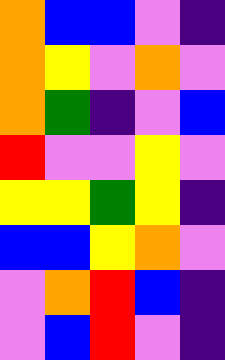[["orange", "blue", "blue", "violet", "indigo"], ["orange", "yellow", "violet", "orange", "violet"], ["orange", "green", "indigo", "violet", "blue"], ["red", "violet", "violet", "yellow", "violet"], ["yellow", "yellow", "green", "yellow", "indigo"], ["blue", "blue", "yellow", "orange", "violet"], ["violet", "orange", "red", "blue", "indigo"], ["violet", "blue", "red", "violet", "indigo"]]